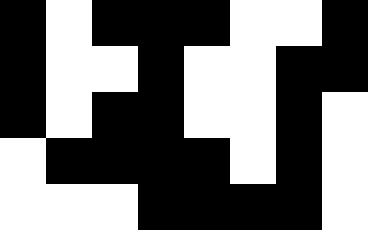[["black", "white", "black", "black", "black", "white", "white", "black"], ["black", "white", "white", "black", "white", "white", "black", "black"], ["black", "white", "black", "black", "white", "white", "black", "white"], ["white", "black", "black", "black", "black", "white", "black", "white"], ["white", "white", "white", "black", "black", "black", "black", "white"]]